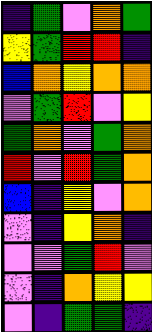[["indigo", "green", "violet", "orange", "green"], ["yellow", "green", "red", "red", "indigo"], ["blue", "orange", "yellow", "orange", "orange"], ["violet", "green", "red", "violet", "yellow"], ["green", "orange", "violet", "green", "orange"], ["red", "violet", "red", "green", "orange"], ["blue", "indigo", "yellow", "violet", "orange"], ["violet", "indigo", "yellow", "orange", "indigo"], ["violet", "violet", "green", "red", "violet"], ["violet", "indigo", "orange", "yellow", "yellow"], ["violet", "indigo", "green", "green", "indigo"]]